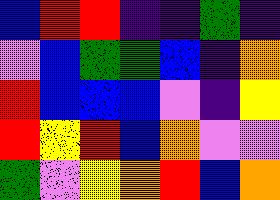[["blue", "red", "red", "indigo", "indigo", "green", "indigo"], ["violet", "blue", "green", "green", "blue", "indigo", "orange"], ["red", "blue", "blue", "blue", "violet", "indigo", "yellow"], ["red", "yellow", "red", "blue", "orange", "violet", "violet"], ["green", "violet", "yellow", "orange", "red", "blue", "orange"]]